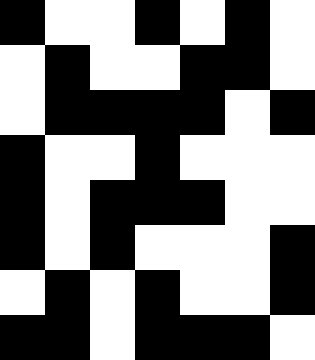[["black", "white", "white", "black", "white", "black", "white"], ["white", "black", "white", "white", "black", "black", "white"], ["white", "black", "black", "black", "black", "white", "black"], ["black", "white", "white", "black", "white", "white", "white"], ["black", "white", "black", "black", "black", "white", "white"], ["black", "white", "black", "white", "white", "white", "black"], ["white", "black", "white", "black", "white", "white", "black"], ["black", "black", "white", "black", "black", "black", "white"]]